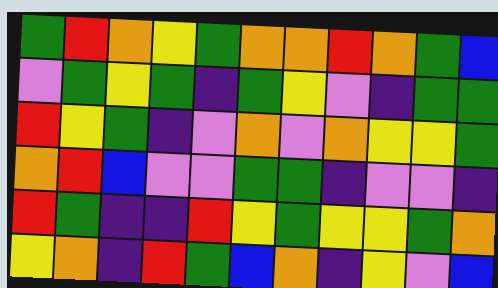[["green", "red", "orange", "yellow", "green", "orange", "orange", "red", "orange", "green", "blue"], ["violet", "green", "yellow", "green", "indigo", "green", "yellow", "violet", "indigo", "green", "green"], ["red", "yellow", "green", "indigo", "violet", "orange", "violet", "orange", "yellow", "yellow", "green"], ["orange", "red", "blue", "violet", "violet", "green", "green", "indigo", "violet", "violet", "indigo"], ["red", "green", "indigo", "indigo", "red", "yellow", "green", "yellow", "yellow", "green", "orange"], ["yellow", "orange", "indigo", "red", "green", "blue", "orange", "indigo", "yellow", "violet", "blue"]]